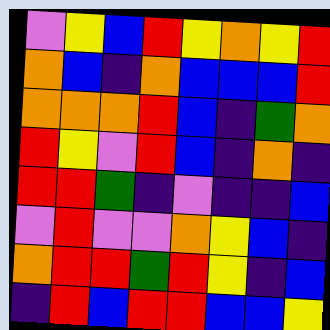[["violet", "yellow", "blue", "red", "yellow", "orange", "yellow", "red"], ["orange", "blue", "indigo", "orange", "blue", "blue", "blue", "red"], ["orange", "orange", "orange", "red", "blue", "indigo", "green", "orange"], ["red", "yellow", "violet", "red", "blue", "indigo", "orange", "indigo"], ["red", "red", "green", "indigo", "violet", "indigo", "indigo", "blue"], ["violet", "red", "violet", "violet", "orange", "yellow", "blue", "indigo"], ["orange", "red", "red", "green", "red", "yellow", "indigo", "blue"], ["indigo", "red", "blue", "red", "red", "blue", "blue", "yellow"]]